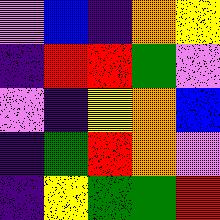[["violet", "blue", "indigo", "orange", "yellow"], ["indigo", "red", "red", "green", "violet"], ["violet", "indigo", "yellow", "orange", "blue"], ["indigo", "green", "red", "orange", "violet"], ["indigo", "yellow", "green", "green", "red"]]